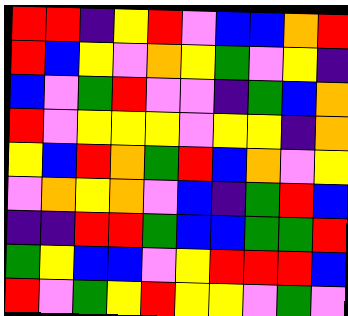[["red", "red", "indigo", "yellow", "red", "violet", "blue", "blue", "orange", "red"], ["red", "blue", "yellow", "violet", "orange", "yellow", "green", "violet", "yellow", "indigo"], ["blue", "violet", "green", "red", "violet", "violet", "indigo", "green", "blue", "orange"], ["red", "violet", "yellow", "yellow", "yellow", "violet", "yellow", "yellow", "indigo", "orange"], ["yellow", "blue", "red", "orange", "green", "red", "blue", "orange", "violet", "yellow"], ["violet", "orange", "yellow", "orange", "violet", "blue", "indigo", "green", "red", "blue"], ["indigo", "indigo", "red", "red", "green", "blue", "blue", "green", "green", "red"], ["green", "yellow", "blue", "blue", "violet", "yellow", "red", "red", "red", "blue"], ["red", "violet", "green", "yellow", "red", "yellow", "yellow", "violet", "green", "violet"]]